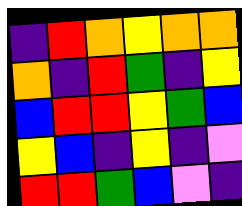[["indigo", "red", "orange", "yellow", "orange", "orange"], ["orange", "indigo", "red", "green", "indigo", "yellow"], ["blue", "red", "red", "yellow", "green", "blue"], ["yellow", "blue", "indigo", "yellow", "indigo", "violet"], ["red", "red", "green", "blue", "violet", "indigo"]]